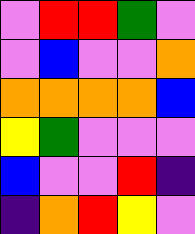[["violet", "red", "red", "green", "violet"], ["violet", "blue", "violet", "violet", "orange"], ["orange", "orange", "orange", "orange", "blue"], ["yellow", "green", "violet", "violet", "violet"], ["blue", "violet", "violet", "red", "indigo"], ["indigo", "orange", "red", "yellow", "violet"]]